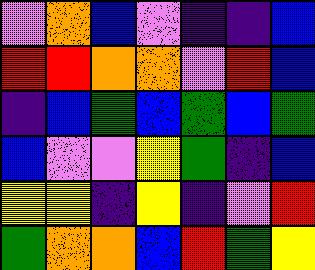[["violet", "orange", "blue", "violet", "indigo", "indigo", "blue"], ["red", "red", "orange", "orange", "violet", "red", "blue"], ["indigo", "blue", "green", "blue", "green", "blue", "green"], ["blue", "violet", "violet", "yellow", "green", "indigo", "blue"], ["yellow", "yellow", "indigo", "yellow", "indigo", "violet", "red"], ["green", "orange", "orange", "blue", "red", "green", "yellow"]]